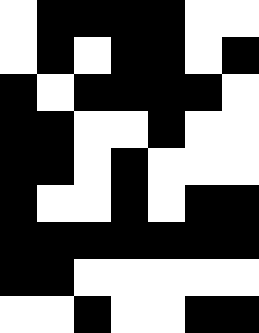[["white", "black", "black", "black", "black", "white", "white"], ["white", "black", "white", "black", "black", "white", "black"], ["black", "white", "black", "black", "black", "black", "white"], ["black", "black", "white", "white", "black", "white", "white"], ["black", "black", "white", "black", "white", "white", "white"], ["black", "white", "white", "black", "white", "black", "black"], ["black", "black", "black", "black", "black", "black", "black"], ["black", "black", "white", "white", "white", "white", "white"], ["white", "white", "black", "white", "white", "black", "black"]]